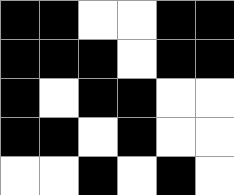[["black", "black", "white", "white", "black", "black"], ["black", "black", "black", "white", "black", "black"], ["black", "white", "black", "black", "white", "white"], ["black", "black", "white", "black", "white", "white"], ["white", "white", "black", "white", "black", "white"]]